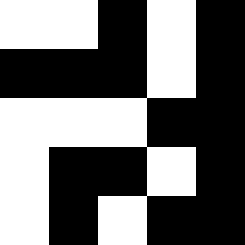[["white", "white", "black", "white", "black"], ["black", "black", "black", "white", "black"], ["white", "white", "white", "black", "black"], ["white", "black", "black", "white", "black"], ["white", "black", "white", "black", "black"]]